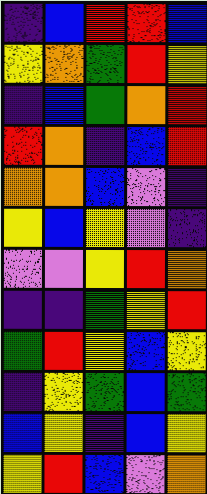[["indigo", "blue", "red", "red", "blue"], ["yellow", "orange", "green", "red", "yellow"], ["indigo", "blue", "green", "orange", "red"], ["red", "orange", "indigo", "blue", "red"], ["orange", "orange", "blue", "violet", "indigo"], ["yellow", "blue", "yellow", "violet", "indigo"], ["violet", "violet", "yellow", "red", "orange"], ["indigo", "indigo", "green", "yellow", "red"], ["green", "red", "yellow", "blue", "yellow"], ["indigo", "yellow", "green", "blue", "green"], ["blue", "yellow", "indigo", "blue", "yellow"], ["yellow", "red", "blue", "violet", "orange"]]